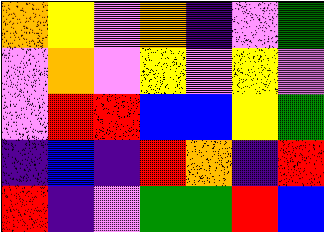[["orange", "yellow", "violet", "orange", "indigo", "violet", "green"], ["violet", "orange", "violet", "yellow", "violet", "yellow", "violet"], ["violet", "red", "red", "blue", "blue", "yellow", "green"], ["indigo", "blue", "indigo", "red", "orange", "indigo", "red"], ["red", "indigo", "violet", "green", "green", "red", "blue"]]